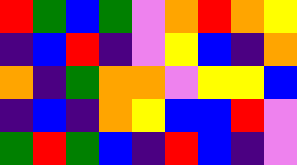[["red", "green", "blue", "green", "violet", "orange", "red", "orange", "yellow"], ["indigo", "blue", "red", "indigo", "violet", "yellow", "blue", "indigo", "orange"], ["orange", "indigo", "green", "orange", "orange", "violet", "yellow", "yellow", "blue"], ["indigo", "blue", "indigo", "orange", "yellow", "blue", "blue", "red", "violet"], ["green", "red", "green", "blue", "indigo", "red", "blue", "indigo", "violet"]]